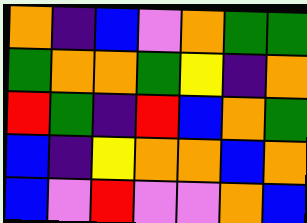[["orange", "indigo", "blue", "violet", "orange", "green", "green"], ["green", "orange", "orange", "green", "yellow", "indigo", "orange"], ["red", "green", "indigo", "red", "blue", "orange", "green"], ["blue", "indigo", "yellow", "orange", "orange", "blue", "orange"], ["blue", "violet", "red", "violet", "violet", "orange", "blue"]]